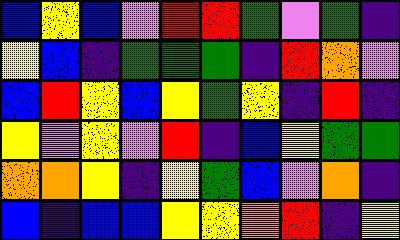[["blue", "yellow", "blue", "violet", "red", "red", "green", "violet", "green", "indigo"], ["yellow", "blue", "indigo", "green", "green", "green", "indigo", "red", "orange", "violet"], ["blue", "red", "yellow", "blue", "yellow", "green", "yellow", "indigo", "red", "indigo"], ["yellow", "violet", "yellow", "violet", "red", "indigo", "blue", "yellow", "green", "green"], ["orange", "orange", "yellow", "indigo", "yellow", "green", "blue", "violet", "orange", "indigo"], ["blue", "indigo", "blue", "blue", "yellow", "yellow", "orange", "red", "indigo", "yellow"]]